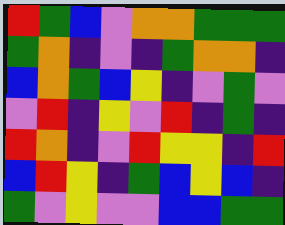[["red", "green", "blue", "violet", "orange", "orange", "green", "green", "green"], ["green", "orange", "indigo", "violet", "indigo", "green", "orange", "orange", "indigo"], ["blue", "orange", "green", "blue", "yellow", "indigo", "violet", "green", "violet"], ["violet", "red", "indigo", "yellow", "violet", "red", "indigo", "green", "indigo"], ["red", "orange", "indigo", "violet", "red", "yellow", "yellow", "indigo", "red"], ["blue", "red", "yellow", "indigo", "green", "blue", "yellow", "blue", "indigo"], ["green", "violet", "yellow", "violet", "violet", "blue", "blue", "green", "green"]]